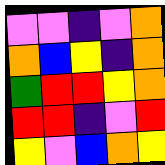[["violet", "violet", "indigo", "violet", "orange"], ["orange", "blue", "yellow", "indigo", "orange"], ["green", "red", "red", "yellow", "orange"], ["red", "red", "indigo", "violet", "red"], ["yellow", "violet", "blue", "orange", "yellow"]]